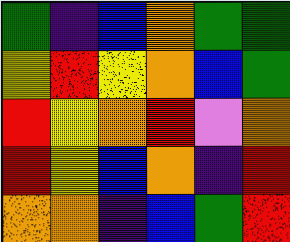[["green", "indigo", "blue", "orange", "green", "green"], ["yellow", "red", "yellow", "orange", "blue", "green"], ["red", "yellow", "orange", "red", "violet", "orange"], ["red", "yellow", "blue", "orange", "indigo", "red"], ["orange", "orange", "indigo", "blue", "green", "red"]]